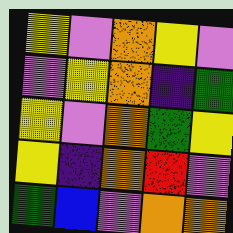[["yellow", "violet", "orange", "yellow", "violet"], ["violet", "yellow", "orange", "indigo", "green"], ["yellow", "violet", "orange", "green", "yellow"], ["yellow", "indigo", "orange", "red", "violet"], ["green", "blue", "violet", "orange", "orange"]]